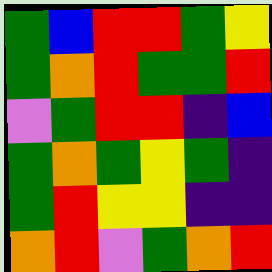[["green", "blue", "red", "red", "green", "yellow"], ["green", "orange", "red", "green", "green", "red"], ["violet", "green", "red", "red", "indigo", "blue"], ["green", "orange", "green", "yellow", "green", "indigo"], ["green", "red", "yellow", "yellow", "indigo", "indigo"], ["orange", "red", "violet", "green", "orange", "red"]]